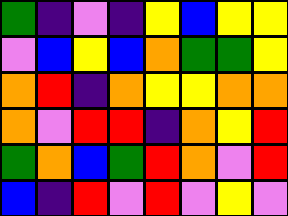[["green", "indigo", "violet", "indigo", "yellow", "blue", "yellow", "yellow"], ["violet", "blue", "yellow", "blue", "orange", "green", "green", "yellow"], ["orange", "red", "indigo", "orange", "yellow", "yellow", "orange", "orange"], ["orange", "violet", "red", "red", "indigo", "orange", "yellow", "red"], ["green", "orange", "blue", "green", "red", "orange", "violet", "red"], ["blue", "indigo", "red", "violet", "red", "violet", "yellow", "violet"]]